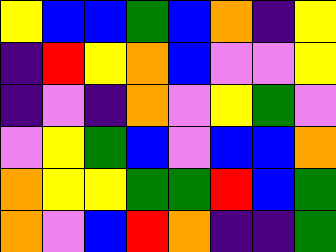[["yellow", "blue", "blue", "green", "blue", "orange", "indigo", "yellow"], ["indigo", "red", "yellow", "orange", "blue", "violet", "violet", "yellow"], ["indigo", "violet", "indigo", "orange", "violet", "yellow", "green", "violet"], ["violet", "yellow", "green", "blue", "violet", "blue", "blue", "orange"], ["orange", "yellow", "yellow", "green", "green", "red", "blue", "green"], ["orange", "violet", "blue", "red", "orange", "indigo", "indigo", "green"]]